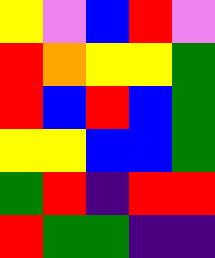[["yellow", "violet", "blue", "red", "violet"], ["red", "orange", "yellow", "yellow", "green"], ["red", "blue", "red", "blue", "green"], ["yellow", "yellow", "blue", "blue", "green"], ["green", "red", "indigo", "red", "red"], ["red", "green", "green", "indigo", "indigo"]]